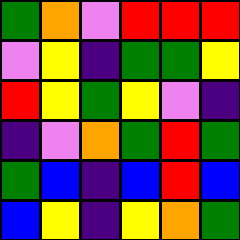[["green", "orange", "violet", "red", "red", "red"], ["violet", "yellow", "indigo", "green", "green", "yellow"], ["red", "yellow", "green", "yellow", "violet", "indigo"], ["indigo", "violet", "orange", "green", "red", "green"], ["green", "blue", "indigo", "blue", "red", "blue"], ["blue", "yellow", "indigo", "yellow", "orange", "green"]]